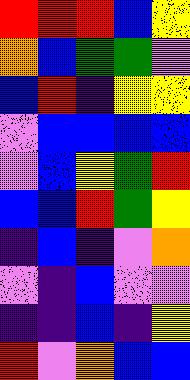[["red", "red", "red", "blue", "yellow"], ["orange", "blue", "green", "green", "violet"], ["blue", "red", "indigo", "yellow", "yellow"], ["violet", "blue", "blue", "blue", "blue"], ["violet", "blue", "yellow", "green", "red"], ["blue", "blue", "red", "green", "yellow"], ["indigo", "blue", "indigo", "violet", "orange"], ["violet", "indigo", "blue", "violet", "violet"], ["indigo", "indigo", "blue", "indigo", "yellow"], ["red", "violet", "orange", "blue", "blue"]]